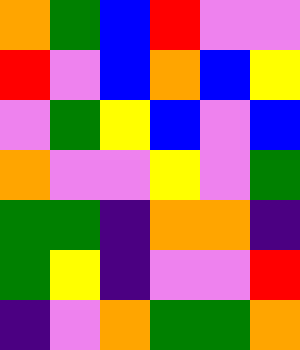[["orange", "green", "blue", "red", "violet", "violet"], ["red", "violet", "blue", "orange", "blue", "yellow"], ["violet", "green", "yellow", "blue", "violet", "blue"], ["orange", "violet", "violet", "yellow", "violet", "green"], ["green", "green", "indigo", "orange", "orange", "indigo"], ["green", "yellow", "indigo", "violet", "violet", "red"], ["indigo", "violet", "orange", "green", "green", "orange"]]